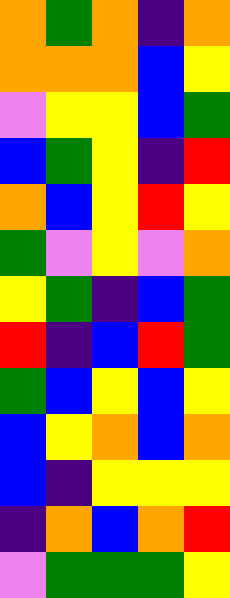[["orange", "green", "orange", "indigo", "orange"], ["orange", "orange", "orange", "blue", "yellow"], ["violet", "yellow", "yellow", "blue", "green"], ["blue", "green", "yellow", "indigo", "red"], ["orange", "blue", "yellow", "red", "yellow"], ["green", "violet", "yellow", "violet", "orange"], ["yellow", "green", "indigo", "blue", "green"], ["red", "indigo", "blue", "red", "green"], ["green", "blue", "yellow", "blue", "yellow"], ["blue", "yellow", "orange", "blue", "orange"], ["blue", "indigo", "yellow", "yellow", "yellow"], ["indigo", "orange", "blue", "orange", "red"], ["violet", "green", "green", "green", "yellow"]]